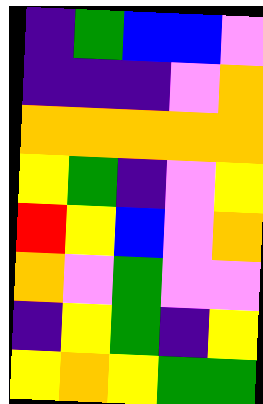[["indigo", "green", "blue", "blue", "violet"], ["indigo", "indigo", "indigo", "violet", "orange"], ["orange", "orange", "orange", "orange", "orange"], ["yellow", "green", "indigo", "violet", "yellow"], ["red", "yellow", "blue", "violet", "orange"], ["orange", "violet", "green", "violet", "violet"], ["indigo", "yellow", "green", "indigo", "yellow"], ["yellow", "orange", "yellow", "green", "green"]]